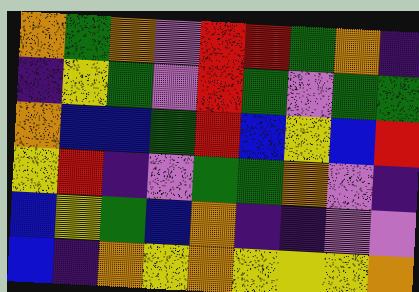[["orange", "green", "orange", "violet", "red", "red", "green", "orange", "indigo"], ["indigo", "yellow", "green", "violet", "red", "green", "violet", "green", "green"], ["orange", "blue", "blue", "green", "red", "blue", "yellow", "blue", "red"], ["yellow", "red", "indigo", "violet", "green", "green", "orange", "violet", "indigo"], ["blue", "yellow", "green", "blue", "orange", "indigo", "indigo", "violet", "violet"], ["blue", "indigo", "orange", "yellow", "orange", "yellow", "yellow", "yellow", "orange"]]